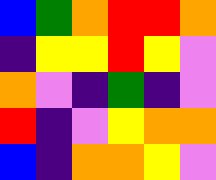[["blue", "green", "orange", "red", "red", "orange"], ["indigo", "yellow", "yellow", "red", "yellow", "violet"], ["orange", "violet", "indigo", "green", "indigo", "violet"], ["red", "indigo", "violet", "yellow", "orange", "orange"], ["blue", "indigo", "orange", "orange", "yellow", "violet"]]